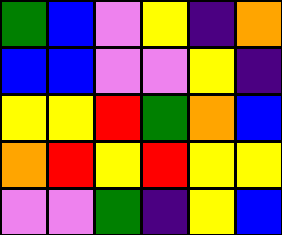[["green", "blue", "violet", "yellow", "indigo", "orange"], ["blue", "blue", "violet", "violet", "yellow", "indigo"], ["yellow", "yellow", "red", "green", "orange", "blue"], ["orange", "red", "yellow", "red", "yellow", "yellow"], ["violet", "violet", "green", "indigo", "yellow", "blue"]]